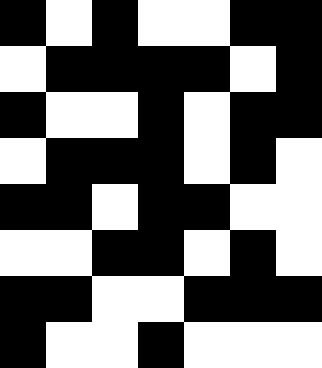[["black", "white", "black", "white", "white", "black", "black"], ["white", "black", "black", "black", "black", "white", "black"], ["black", "white", "white", "black", "white", "black", "black"], ["white", "black", "black", "black", "white", "black", "white"], ["black", "black", "white", "black", "black", "white", "white"], ["white", "white", "black", "black", "white", "black", "white"], ["black", "black", "white", "white", "black", "black", "black"], ["black", "white", "white", "black", "white", "white", "white"]]